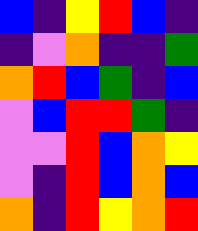[["blue", "indigo", "yellow", "red", "blue", "indigo"], ["indigo", "violet", "orange", "indigo", "indigo", "green"], ["orange", "red", "blue", "green", "indigo", "blue"], ["violet", "blue", "red", "red", "green", "indigo"], ["violet", "violet", "red", "blue", "orange", "yellow"], ["violet", "indigo", "red", "blue", "orange", "blue"], ["orange", "indigo", "red", "yellow", "orange", "red"]]